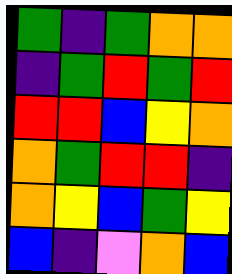[["green", "indigo", "green", "orange", "orange"], ["indigo", "green", "red", "green", "red"], ["red", "red", "blue", "yellow", "orange"], ["orange", "green", "red", "red", "indigo"], ["orange", "yellow", "blue", "green", "yellow"], ["blue", "indigo", "violet", "orange", "blue"]]